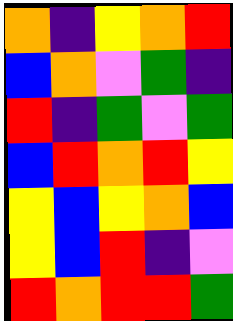[["orange", "indigo", "yellow", "orange", "red"], ["blue", "orange", "violet", "green", "indigo"], ["red", "indigo", "green", "violet", "green"], ["blue", "red", "orange", "red", "yellow"], ["yellow", "blue", "yellow", "orange", "blue"], ["yellow", "blue", "red", "indigo", "violet"], ["red", "orange", "red", "red", "green"]]